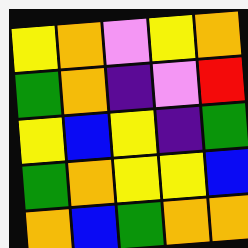[["yellow", "orange", "violet", "yellow", "orange"], ["green", "orange", "indigo", "violet", "red"], ["yellow", "blue", "yellow", "indigo", "green"], ["green", "orange", "yellow", "yellow", "blue"], ["orange", "blue", "green", "orange", "orange"]]